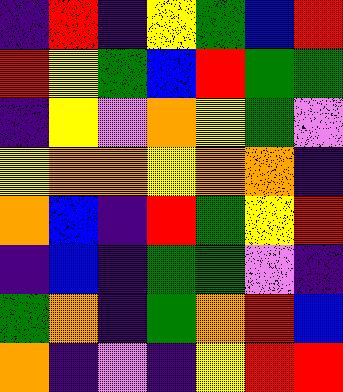[["indigo", "red", "indigo", "yellow", "green", "blue", "red"], ["red", "yellow", "green", "blue", "red", "green", "green"], ["indigo", "yellow", "violet", "orange", "yellow", "green", "violet"], ["yellow", "orange", "orange", "yellow", "orange", "orange", "indigo"], ["orange", "blue", "indigo", "red", "green", "yellow", "red"], ["indigo", "blue", "indigo", "green", "green", "violet", "indigo"], ["green", "orange", "indigo", "green", "orange", "red", "blue"], ["orange", "indigo", "violet", "indigo", "yellow", "red", "red"]]